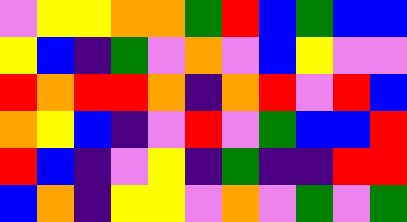[["violet", "yellow", "yellow", "orange", "orange", "green", "red", "blue", "green", "blue", "blue"], ["yellow", "blue", "indigo", "green", "violet", "orange", "violet", "blue", "yellow", "violet", "violet"], ["red", "orange", "red", "red", "orange", "indigo", "orange", "red", "violet", "red", "blue"], ["orange", "yellow", "blue", "indigo", "violet", "red", "violet", "green", "blue", "blue", "red"], ["red", "blue", "indigo", "violet", "yellow", "indigo", "green", "indigo", "indigo", "red", "red"], ["blue", "orange", "indigo", "yellow", "yellow", "violet", "orange", "violet", "green", "violet", "green"]]